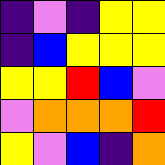[["indigo", "violet", "indigo", "yellow", "yellow"], ["indigo", "blue", "yellow", "yellow", "yellow"], ["yellow", "yellow", "red", "blue", "violet"], ["violet", "orange", "orange", "orange", "red"], ["yellow", "violet", "blue", "indigo", "orange"]]